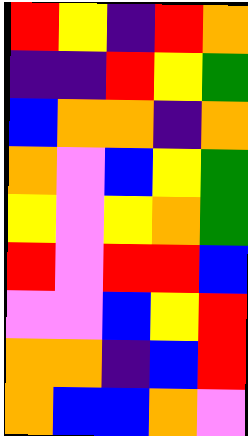[["red", "yellow", "indigo", "red", "orange"], ["indigo", "indigo", "red", "yellow", "green"], ["blue", "orange", "orange", "indigo", "orange"], ["orange", "violet", "blue", "yellow", "green"], ["yellow", "violet", "yellow", "orange", "green"], ["red", "violet", "red", "red", "blue"], ["violet", "violet", "blue", "yellow", "red"], ["orange", "orange", "indigo", "blue", "red"], ["orange", "blue", "blue", "orange", "violet"]]